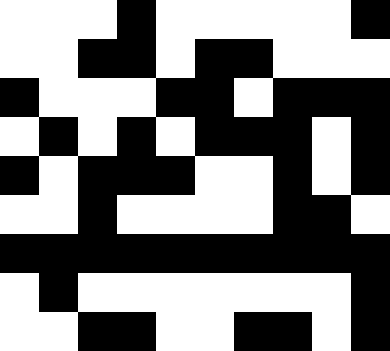[["white", "white", "white", "black", "white", "white", "white", "white", "white", "black"], ["white", "white", "black", "black", "white", "black", "black", "white", "white", "white"], ["black", "white", "white", "white", "black", "black", "white", "black", "black", "black"], ["white", "black", "white", "black", "white", "black", "black", "black", "white", "black"], ["black", "white", "black", "black", "black", "white", "white", "black", "white", "black"], ["white", "white", "black", "white", "white", "white", "white", "black", "black", "white"], ["black", "black", "black", "black", "black", "black", "black", "black", "black", "black"], ["white", "black", "white", "white", "white", "white", "white", "white", "white", "black"], ["white", "white", "black", "black", "white", "white", "black", "black", "white", "black"]]